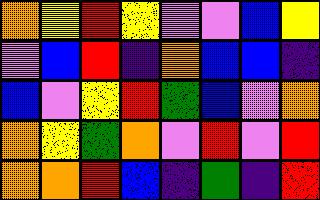[["orange", "yellow", "red", "yellow", "violet", "violet", "blue", "yellow"], ["violet", "blue", "red", "indigo", "orange", "blue", "blue", "indigo"], ["blue", "violet", "yellow", "red", "green", "blue", "violet", "orange"], ["orange", "yellow", "green", "orange", "violet", "red", "violet", "red"], ["orange", "orange", "red", "blue", "indigo", "green", "indigo", "red"]]